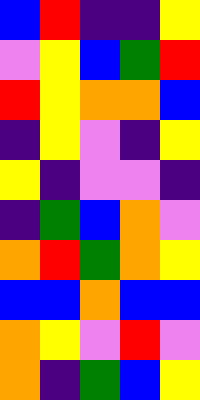[["blue", "red", "indigo", "indigo", "yellow"], ["violet", "yellow", "blue", "green", "red"], ["red", "yellow", "orange", "orange", "blue"], ["indigo", "yellow", "violet", "indigo", "yellow"], ["yellow", "indigo", "violet", "violet", "indigo"], ["indigo", "green", "blue", "orange", "violet"], ["orange", "red", "green", "orange", "yellow"], ["blue", "blue", "orange", "blue", "blue"], ["orange", "yellow", "violet", "red", "violet"], ["orange", "indigo", "green", "blue", "yellow"]]